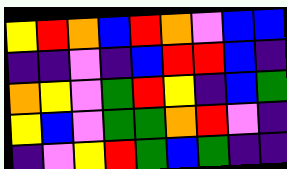[["yellow", "red", "orange", "blue", "red", "orange", "violet", "blue", "blue"], ["indigo", "indigo", "violet", "indigo", "blue", "red", "red", "blue", "indigo"], ["orange", "yellow", "violet", "green", "red", "yellow", "indigo", "blue", "green"], ["yellow", "blue", "violet", "green", "green", "orange", "red", "violet", "indigo"], ["indigo", "violet", "yellow", "red", "green", "blue", "green", "indigo", "indigo"]]